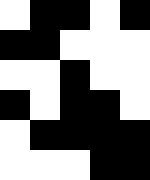[["white", "black", "black", "white", "black"], ["black", "black", "white", "white", "white"], ["white", "white", "black", "white", "white"], ["black", "white", "black", "black", "white"], ["white", "black", "black", "black", "black"], ["white", "white", "white", "black", "black"]]